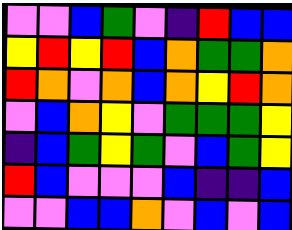[["violet", "violet", "blue", "green", "violet", "indigo", "red", "blue", "blue"], ["yellow", "red", "yellow", "red", "blue", "orange", "green", "green", "orange"], ["red", "orange", "violet", "orange", "blue", "orange", "yellow", "red", "orange"], ["violet", "blue", "orange", "yellow", "violet", "green", "green", "green", "yellow"], ["indigo", "blue", "green", "yellow", "green", "violet", "blue", "green", "yellow"], ["red", "blue", "violet", "violet", "violet", "blue", "indigo", "indigo", "blue"], ["violet", "violet", "blue", "blue", "orange", "violet", "blue", "violet", "blue"]]